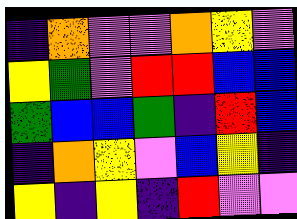[["indigo", "orange", "violet", "violet", "orange", "yellow", "violet"], ["yellow", "green", "violet", "red", "red", "blue", "blue"], ["green", "blue", "blue", "green", "indigo", "red", "blue"], ["indigo", "orange", "yellow", "violet", "blue", "yellow", "indigo"], ["yellow", "indigo", "yellow", "indigo", "red", "violet", "violet"]]